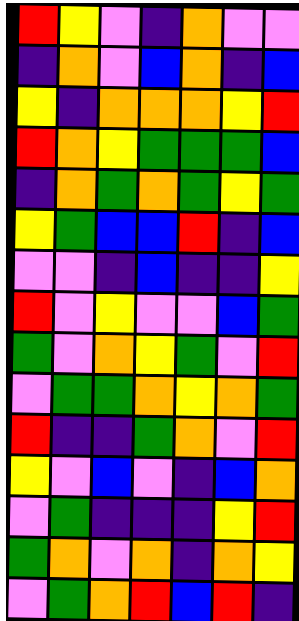[["red", "yellow", "violet", "indigo", "orange", "violet", "violet"], ["indigo", "orange", "violet", "blue", "orange", "indigo", "blue"], ["yellow", "indigo", "orange", "orange", "orange", "yellow", "red"], ["red", "orange", "yellow", "green", "green", "green", "blue"], ["indigo", "orange", "green", "orange", "green", "yellow", "green"], ["yellow", "green", "blue", "blue", "red", "indigo", "blue"], ["violet", "violet", "indigo", "blue", "indigo", "indigo", "yellow"], ["red", "violet", "yellow", "violet", "violet", "blue", "green"], ["green", "violet", "orange", "yellow", "green", "violet", "red"], ["violet", "green", "green", "orange", "yellow", "orange", "green"], ["red", "indigo", "indigo", "green", "orange", "violet", "red"], ["yellow", "violet", "blue", "violet", "indigo", "blue", "orange"], ["violet", "green", "indigo", "indigo", "indigo", "yellow", "red"], ["green", "orange", "violet", "orange", "indigo", "orange", "yellow"], ["violet", "green", "orange", "red", "blue", "red", "indigo"]]